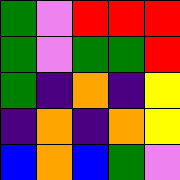[["green", "violet", "red", "red", "red"], ["green", "violet", "green", "green", "red"], ["green", "indigo", "orange", "indigo", "yellow"], ["indigo", "orange", "indigo", "orange", "yellow"], ["blue", "orange", "blue", "green", "violet"]]